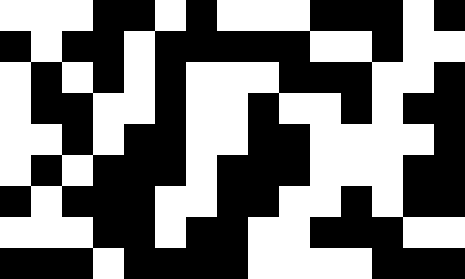[["white", "white", "white", "black", "black", "white", "black", "white", "white", "white", "black", "black", "black", "white", "black"], ["black", "white", "black", "black", "white", "black", "black", "black", "black", "black", "white", "white", "black", "white", "white"], ["white", "black", "white", "black", "white", "black", "white", "white", "white", "black", "black", "black", "white", "white", "black"], ["white", "black", "black", "white", "white", "black", "white", "white", "black", "white", "white", "black", "white", "black", "black"], ["white", "white", "black", "white", "black", "black", "white", "white", "black", "black", "white", "white", "white", "white", "black"], ["white", "black", "white", "black", "black", "black", "white", "black", "black", "black", "white", "white", "white", "black", "black"], ["black", "white", "black", "black", "black", "white", "white", "black", "black", "white", "white", "black", "white", "black", "black"], ["white", "white", "white", "black", "black", "white", "black", "black", "white", "white", "black", "black", "black", "white", "white"], ["black", "black", "black", "white", "black", "black", "black", "black", "white", "white", "white", "white", "black", "black", "black"]]